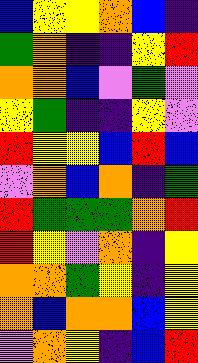[["blue", "yellow", "yellow", "orange", "blue", "indigo"], ["green", "orange", "indigo", "indigo", "yellow", "red"], ["orange", "orange", "blue", "violet", "green", "violet"], ["yellow", "green", "indigo", "indigo", "yellow", "violet"], ["red", "yellow", "yellow", "blue", "red", "blue"], ["violet", "orange", "blue", "orange", "indigo", "green"], ["red", "green", "green", "green", "orange", "red"], ["red", "yellow", "violet", "orange", "indigo", "yellow"], ["orange", "orange", "green", "yellow", "indigo", "yellow"], ["orange", "blue", "orange", "orange", "blue", "yellow"], ["violet", "orange", "yellow", "indigo", "blue", "red"]]